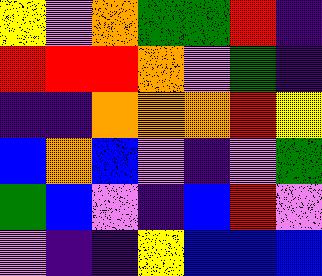[["yellow", "violet", "orange", "green", "green", "red", "indigo"], ["red", "red", "red", "orange", "violet", "green", "indigo"], ["indigo", "indigo", "orange", "orange", "orange", "red", "yellow"], ["blue", "orange", "blue", "violet", "indigo", "violet", "green"], ["green", "blue", "violet", "indigo", "blue", "red", "violet"], ["violet", "indigo", "indigo", "yellow", "blue", "blue", "blue"]]